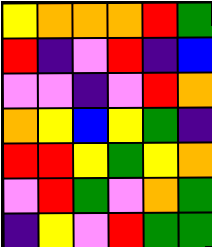[["yellow", "orange", "orange", "orange", "red", "green"], ["red", "indigo", "violet", "red", "indigo", "blue"], ["violet", "violet", "indigo", "violet", "red", "orange"], ["orange", "yellow", "blue", "yellow", "green", "indigo"], ["red", "red", "yellow", "green", "yellow", "orange"], ["violet", "red", "green", "violet", "orange", "green"], ["indigo", "yellow", "violet", "red", "green", "green"]]